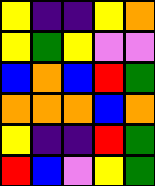[["yellow", "indigo", "indigo", "yellow", "orange"], ["yellow", "green", "yellow", "violet", "violet"], ["blue", "orange", "blue", "red", "green"], ["orange", "orange", "orange", "blue", "orange"], ["yellow", "indigo", "indigo", "red", "green"], ["red", "blue", "violet", "yellow", "green"]]